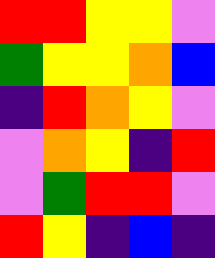[["red", "red", "yellow", "yellow", "violet"], ["green", "yellow", "yellow", "orange", "blue"], ["indigo", "red", "orange", "yellow", "violet"], ["violet", "orange", "yellow", "indigo", "red"], ["violet", "green", "red", "red", "violet"], ["red", "yellow", "indigo", "blue", "indigo"]]